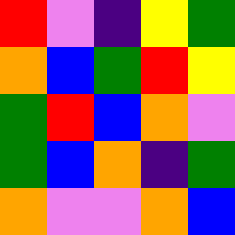[["red", "violet", "indigo", "yellow", "green"], ["orange", "blue", "green", "red", "yellow"], ["green", "red", "blue", "orange", "violet"], ["green", "blue", "orange", "indigo", "green"], ["orange", "violet", "violet", "orange", "blue"]]